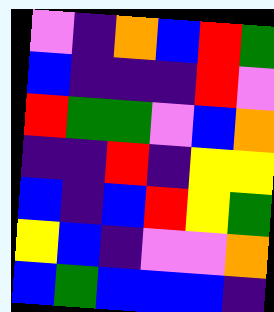[["violet", "indigo", "orange", "blue", "red", "green"], ["blue", "indigo", "indigo", "indigo", "red", "violet"], ["red", "green", "green", "violet", "blue", "orange"], ["indigo", "indigo", "red", "indigo", "yellow", "yellow"], ["blue", "indigo", "blue", "red", "yellow", "green"], ["yellow", "blue", "indigo", "violet", "violet", "orange"], ["blue", "green", "blue", "blue", "blue", "indigo"]]